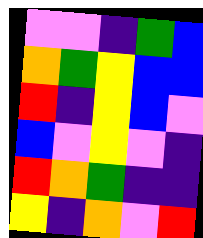[["violet", "violet", "indigo", "green", "blue"], ["orange", "green", "yellow", "blue", "blue"], ["red", "indigo", "yellow", "blue", "violet"], ["blue", "violet", "yellow", "violet", "indigo"], ["red", "orange", "green", "indigo", "indigo"], ["yellow", "indigo", "orange", "violet", "red"]]